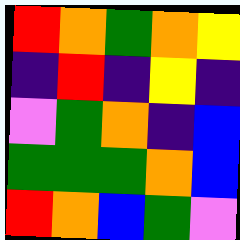[["red", "orange", "green", "orange", "yellow"], ["indigo", "red", "indigo", "yellow", "indigo"], ["violet", "green", "orange", "indigo", "blue"], ["green", "green", "green", "orange", "blue"], ["red", "orange", "blue", "green", "violet"]]